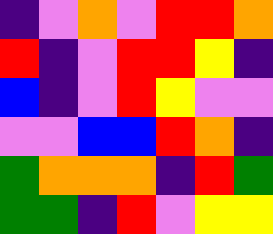[["indigo", "violet", "orange", "violet", "red", "red", "orange"], ["red", "indigo", "violet", "red", "red", "yellow", "indigo"], ["blue", "indigo", "violet", "red", "yellow", "violet", "violet"], ["violet", "violet", "blue", "blue", "red", "orange", "indigo"], ["green", "orange", "orange", "orange", "indigo", "red", "green"], ["green", "green", "indigo", "red", "violet", "yellow", "yellow"]]